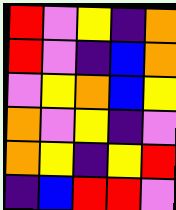[["red", "violet", "yellow", "indigo", "orange"], ["red", "violet", "indigo", "blue", "orange"], ["violet", "yellow", "orange", "blue", "yellow"], ["orange", "violet", "yellow", "indigo", "violet"], ["orange", "yellow", "indigo", "yellow", "red"], ["indigo", "blue", "red", "red", "violet"]]